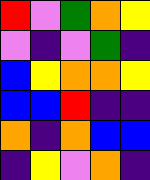[["red", "violet", "green", "orange", "yellow"], ["violet", "indigo", "violet", "green", "indigo"], ["blue", "yellow", "orange", "orange", "yellow"], ["blue", "blue", "red", "indigo", "indigo"], ["orange", "indigo", "orange", "blue", "blue"], ["indigo", "yellow", "violet", "orange", "indigo"]]